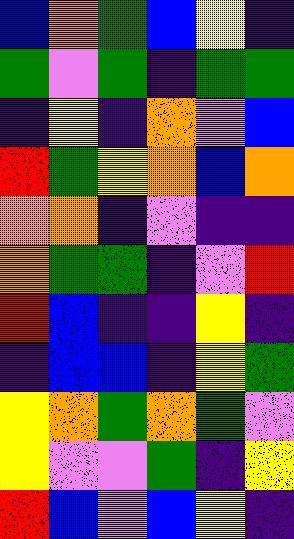[["blue", "orange", "green", "blue", "yellow", "indigo"], ["green", "violet", "green", "indigo", "green", "green"], ["indigo", "yellow", "indigo", "orange", "violet", "blue"], ["red", "green", "yellow", "orange", "blue", "orange"], ["orange", "orange", "indigo", "violet", "indigo", "indigo"], ["orange", "green", "green", "indigo", "violet", "red"], ["red", "blue", "indigo", "indigo", "yellow", "indigo"], ["indigo", "blue", "blue", "indigo", "yellow", "green"], ["yellow", "orange", "green", "orange", "green", "violet"], ["yellow", "violet", "violet", "green", "indigo", "yellow"], ["red", "blue", "violet", "blue", "yellow", "indigo"]]